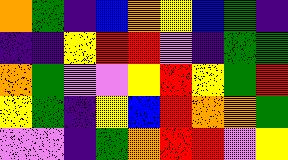[["orange", "green", "indigo", "blue", "orange", "yellow", "blue", "green", "indigo"], ["indigo", "indigo", "yellow", "red", "red", "violet", "indigo", "green", "green"], ["orange", "green", "violet", "violet", "yellow", "red", "yellow", "green", "red"], ["yellow", "green", "indigo", "yellow", "blue", "red", "orange", "orange", "green"], ["violet", "violet", "indigo", "green", "orange", "red", "red", "violet", "yellow"]]